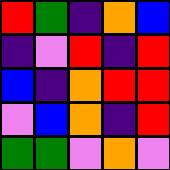[["red", "green", "indigo", "orange", "blue"], ["indigo", "violet", "red", "indigo", "red"], ["blue", "indigo", "orange", "red", "red"], ["violet", "blue", "orange", "indigo", "red"], ["green", "green", "violet", "orange", "violet"]]